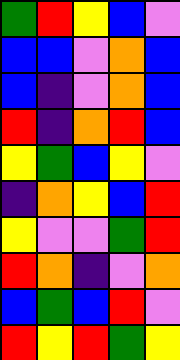[["green", "red", "yellow", "blue", "violet"], ["blue", "blue", "violet", "orange", "blue"], ["blue", "indigo", "violet", "orange", "blue"], ["red", "indigo", "orange", "red", "blue"], ["yellow", "green", "blue", "yellow", "violet"], ["indigo", "orange", "yellow", "blue", "red"], ["yellow", "violet", "violet", "green", "red"], ["red", "orange", "indigo", "violet", "orange"], ["blue", "green", "blue", "red", "violet"], ["red", "yellow", "red", "green", "yellow"]]